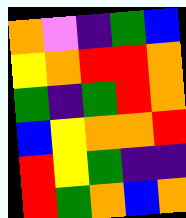[["orange", "violet", "indigo", "green", "blue"], ["yellow", "orange", "red", "red", "orange"], ["green", "indigo", "green", "red", "orange"], ["blue", "yellow", "orange", "orange", "red"], ["red", "yellow", "green", "indigo", "indigo"], ["red", "green", "orange", "blue", "orange"]]